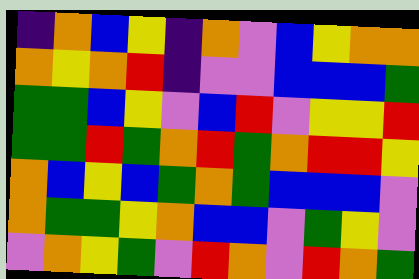[["indigo", "orange", "blue", "yellow", "indigo", "orange", "violet", "blue", "yellow", "orange", "orange"], ["orange", "yellow", "orange", "red", "indigo", "violet", "violet", "blue", "blue", "blue", "green"], ["green", "green", "blue", "yellow", "violet", "blue", "red", "violet", "yellow", "yellow", "red"], ["green", "green", "red", "green", "orange", "red", "green", "orange", "red", "red", "yellow"], ["orange", "blue", "yellow", "blue", "green", "orange", "green", "blue", "blue", "blue", "violet"], ["orange", "green", "green", "yellow", "orange", "blue", "blue", "violet", "green", "yellow", "violet"], ["violet", "orange", "yellow", "green", "violet", "red", "orange", "violet", "red", "orange", "green"]]